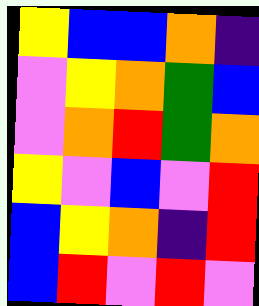[["yellow", "blue", "blue", "orange", "indigo"], ["violet", "yellow", "orange", "green", "blue"], ["violet", "orange", "red", "green", "orange"], ["yellow", "violet", "blue", "violet", "red"], ["blue", "yellow", "orange", "indigo", "red"], ["blue", "red", "violet", "red", "violet"]]